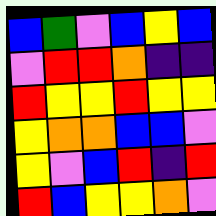[["blue", "green", "violet", "blue", "yellow", "blue"], ["violet", "red", "red", "orange", "indigo", "indigo"], ["red", "yellow", "yellow", "red", "yellow", "yellow"], ["yellow", "orange", "orange", "blue", "blue", "violet"], ["yellow", "violet", "blue", "red", "indigo", "red"], ["red", "blue", "yellow", "yellow", "orange", "violet"]]